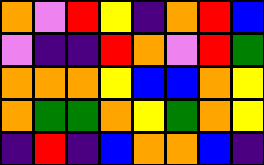[["orange", "violet", "red", "yellow", "indigo", "orange", "red", "blue"], ["violet", "indigo", "indigo", "red", "orange", "violet", "red", "green"], ["orange", "orange", "orange", "yellow", "blue", "blue", "orange", "yellow"], ["orange", "green", "green", "orange", "yellow", "green", "orange", "yellow"], ["indigo", "red", "indigo", "blue", "orange", "orange", "blue", "indigo"]]